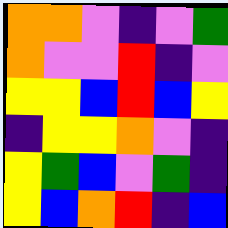[["orange", "orange", "violet", "indigo", "violet", "green"], ["orange", "violet", "violet", "red", "indigo", "violet"], ["yellow", "yellow", "blue", "red", "blue", "yellow"], ["indigo", "yellow", "yellow", "orange", "violet", "indigo"], ["yellow", "green", "blue", "violet", "green", "indigo"], ["yellow", "blue", "orange", "red", "indigo", "blue"]]